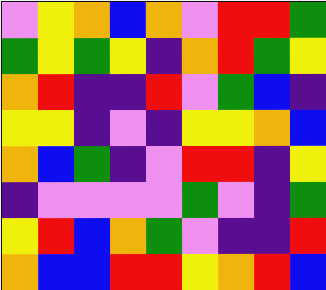[["violet", "yellow", "orange", "blue", "orange", "violet", "red", "red", "green"], ["green", "yellow", "green", "yellow", "indigo", "orange", "red", "green", "yellow"], ["orange", "red", "indigo", "indigo", "red", "violet", "green", "blue", "indigo"], ["yellow", "yellow", "indigo", "violet", "indigo", "yellow", "yellow", "orange", "blue"], ["orange", "blue", "green", "indigo", "violet", "red", "red", "indigo", "yellow"], ["indigo", "violet", "violet", "violet", "violet", "green", "violet", "indigo", "green"], ["yellow", "red", "blue", "orange", "green", "violet", "indigo", "indigo", "red"], ["orange", "blue", "blue", "red", "red", "yellow", "orange", "red", "blue"]]